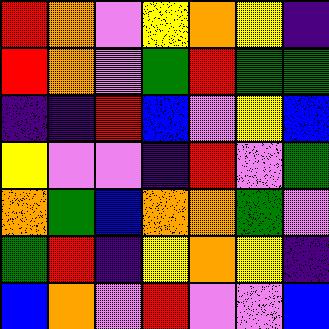[["red", "orange", "violet", "yellow", "orange", "yellow", "indigo"], ["red", "orange", "violet", "green", "red", "green", "green"], ["indigo", "indigo", "red", "blue", "violet", "yellow", "blue"], ["yellow", "violet", "violet", "indigo", "red", "violet", "green"], ["orange", "green", "blue", "orange", "orange", "green", "violet"], ["green", "red", "indigo", "yellow", "orange", "yellow", "indigo"], ["blue", "orange", "violet", "red", "violet", "violet", "blue"]]